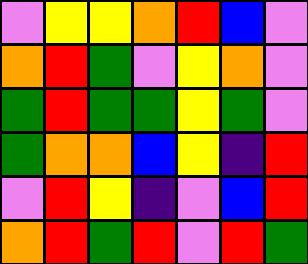[["violet", "yellow", "yellow", "orange", "red", "blue", "violet"], ["orange", "red", "green", "violet", "yellow", "orange", "violet"], ["green", "red", "green", "green", "yellow", "green", "violet"], ["green", "orange", "orange", "blue", "yellow", "indigo", "red"], ["violet", "red", "yellow", "indigo", "violet", "blue", "red"], ["orange", "red", "green", "red", "violet", "red", "green"]]